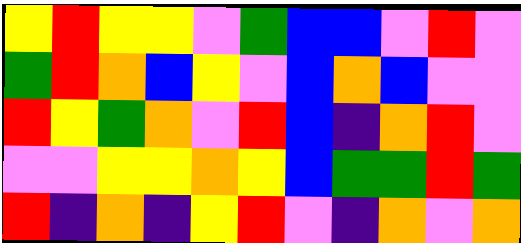[["yellow", "red", "yellow", "yellow", "violet", "green", "blue", "blue", "violet", "red", "violet"], ["green", "red", "orange", "blue", "yellow", "violet", "blue", "orange", "blue", "violet", "violet"], ["red", "yellow", "green", "orange", "violet", "red", "blue", "indigo", "orange", "red", "violet"], ["violet", "violet", "yellow", "yellow", "orange", "yellow", "blue", "green", "green", "red", "green"], ["red", "indigo", "orange", "indigo", "yellow", "red", "violet", "indigo", "orange", "violet", "orange"]]